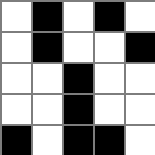[["white", "black", "white", "black", "white"], ["white", "black", "white", "white", "black"], ["white", "white", "black", "white", "white"], ["white", "white", "black", "white", "white"], ["black", "white", "black", "black", "white"]]